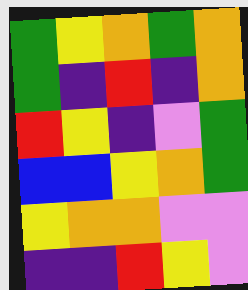[["green", "yellow", "orange", "green", "orange"], ["green", "indigo", "red", "indigo", "orange"], ["red", "yellow", "indigo", "violet", "green"], ["blue", "blue", "yellow", "orange", "green"], ["yellow", "orange", "orange", "violet", "violet"], ["indigo", "indigo", "red", "yellow", "violet"]]